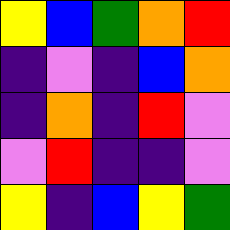[["yellow", "blue", "green", "orange", "red"], ["indigo", "violet", "indigo", "blue", "orange"], ["indigo", "orange", "indigo", "red", "violet"], ["violet", "red", "indigo", "indigo", "violet"], ["yellow", "indigo", "blue", "yellow", "green"]]